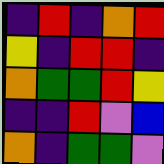[["indigo", "red", "indigo", "orange", "red"], ["yellow", "indigo", "red", "red", "indigo"], ["orange", "green", "green", "red", "yellow"], ["indigo", "indigo", "red", "violet", "blue"], ["orange", "indigo", "green", "green", "violet"]]